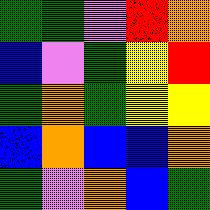[["green", "green", "violet", "red", "orange"], ["blue", "violet", "green", "yellow", "red"], ["green", "orange", "green", "yellow", "yellow"], ["blue", "orange", "blue", "blue", "orange"], ["green", "violet", "orange", "blue", "green"]]